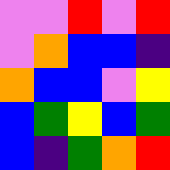[["violet", "violet", "red", "violet", "red"], ["violet", "orange", "blue", "blue", "indigo"], ["orange", "blue", "blue", "violet", "yellow"], ["blue", "green", "yellow", "blue", "green"], ["blue", "indigo", "green", "orange", "red"]]